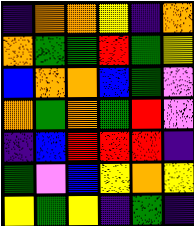[["indigo", "orange", "orange", "yellow", "indigo", "orange"], ["orange", "green", "green", "red", "green", "yellow"], ["blue", "orange", "orange", "blue", "green", "violet"], ["orange", "green", "orange", "green", "red", "violet"], ["indigo", "blue", "red", "red", "red", "indigo"], ["green", "violet", "blue", "yellow", "orange", "yellow"], ["yellow", "green", "yellow", "indigo", "green", "indigo"]]